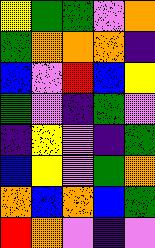[["yellow", "green", "green", "violet", "orange"], ["green", "orange", "orange", "orange", "indigo"], ["blue", "violet", "red", "blue", "yellow"], ["green", "violet", "indigo", "green", "violet"], ["indigo", "yellow", "violet", "indigo", "green"], ["blue", "yellow", "violet", "green", "orange"], ["orange", "blue", "orange", "blue", "green"], ["red", "orange", "violet", "indigo", "violet"]]